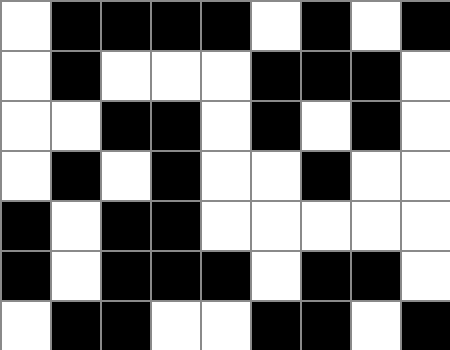[["white", "black", "black", "black", "black", "white", "black", "white", "black"], ["white", "black", "white", "white", "white", "black", "black", "black", "white"], ["white", "white", "black", "black", "white", "black", "white", "black", "white"], ["white", "black", "white", "black", "white", "white", "black", "white", "white"], ["black", "white", "black", "black", "white", "white", "white", "white", "white"], ["black", "white", "black", "black", "black", "white", "black", "black", "white"], ["white", "black", "black", "white", "white", "black", "black", "white", "black"]]